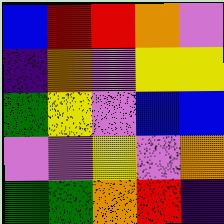[["blue", "red", "red", "orange", "violet"], ["indigo", "orange", "violet", "yellow", "yellow"], ["green", "yellow", "violet", "blue", "blue"], ["violet", "violet", "yellow", "violet", "orange"], ["green", "green", "orange", "red", "indigo"]]